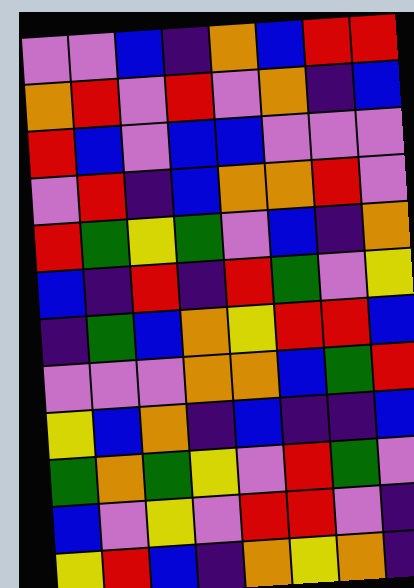[["violet", "violet", "blue", "indigo", "orange", "blue", "red", "red"], ["orange", "red", "violet", "red", "violet", "orange", "indigo", "blue"], ["red", "blue", "violet", "blue", "blue", "violet", "violet", "violet"], ["violet", "red", "indigo", "blue", "orange", "orange", "red", "violet"], ["red", "green", "yellow", "green", "violet", "blue", "indigo", "orange"], ["blue", "indigo", "red", "indigo", "red", "green", "violet", "yellow"], ["indigo", "green", "blue", "orange", "yellow", "red", "red", "blue"], ["violet", "violet", "violet", "orange", "orange", "blue", "green", "red"], ["yellow", "blue", "orange", "indigo", "blue", "indigo", "indigo", "blue"], ["green", "orange", "green", "yellow", "violet", "red", "green", "violet"], ["blue", "violet", "yellow", "violet", "red", "red", "violet", "indigo"], ["yellow", "red", "blue", "indigo", "orange", "yellow", "orange", "indigo"]]